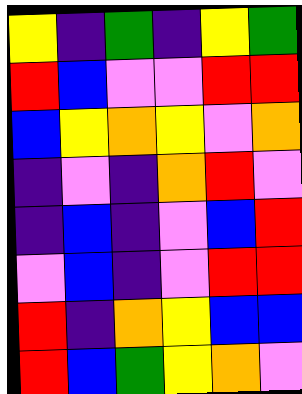[["yellow", "indigo", "green", "indigo", "yellow", "green"], ["red", "blue", "violet", "violet", "red", "red"], ["blue", "yellow", "orange", "yellow", "violet", "orange"], ["indigo", "violet", "indigo", "orange", "red", "violet"], ["indigo", "blue", "indigo", "violet", "blue", "red"], ["violet", "blue", "indigo", "violet", "red", "red"], ["red", "indigo", "orange", "yellow", "blue", "blue"], ["red", "blue", "green", "yellow", "orange", "violet"]]